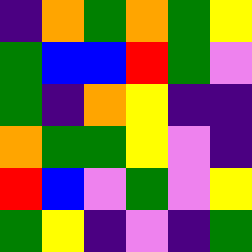[["indigo", "orange", "green", "orange", "green", "yellow"], ["green", "blue", "blue", "red", "green", "violet"], ["green", "indigo", "orange", "yellow", "indigo", "indigo"], ["orange", "green", "green", "yellow", "violet", "indigo"], ["red", "blue", "violet", "green", "violet", "yellow"], ["green", "yellow", "indigo", "violet", "indigo", "green"]]